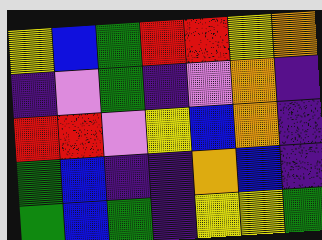[["yellow", "blue", "green", "red", "red", "yellow", "orange"], ["indigo", "violet", "green", "indigo", "violet", "orange", "indigo"], ["red", "red", "violet", "yellow", "blue", "orange", "indigo"], ["green", "blue", "indigo", "indigo", "orange", "blue", "indigo"], ["green", "blue", "green", "indigo", "yellow", "yellow", "green"]]